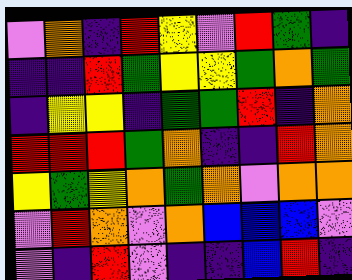[["violet", "orange", "indigo", "red", "yellow", "violet", "red", "green", "indigo"], ["indigo", "indigo", "red", "green", "yellow", "yellow", "green", "orange", "green"], ["indigo", "yellow", "yellow", "indigo", "green", "green", "red", "indigo", "orange"], ["red", "red", "red", "green", "orange", "indigo", "indigo", "red", "orange"], ["yellow", "green", "yellow", "orange", "green", "orange", "violet", "orange", "orange"], ["violet", "red", "orange", "violet", "orange", "blue", "blue", "blue", "violet"], ["violet", "indigo", "red", "violet", "indigo", "indigo", "blue", "red", "indigo"]]